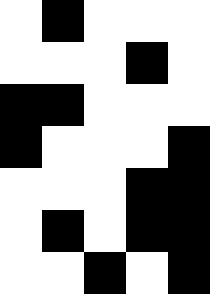[["white", "black", "white", "white", "white"], ["white", "white", "white", "black", "white"], ["black", "black", "white", "white", "white"], ["black", "white", "white", "white", "black"], ["white", "white", "white", "black", "black"], ["white", "black", "white", "black", "black"], ["white", "white", "black", "white", "black"]]